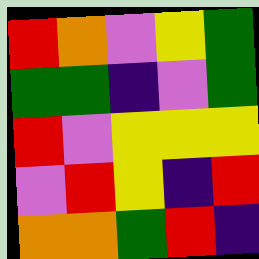[["red", "orange", "violet", "yellow", "green"], ["green", "green", "indigo", "violet", "green"], ["red", "violet", "yellow", "yellow", "yellow"], ["violet", "red", "yellow", "indigo", "red"], ["orange", "orange", "green", "red", "indigo"]]